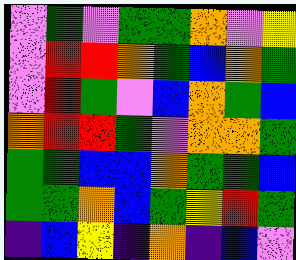[["violet", "green", "violet", "green", "green", "orange", "violet", "yellow"], ["violet", "red", "red", "orange", "green", "blue", "orange", "green"], ["violet", "red", "green", "violet", "blue", "orange", "green", "blue"], ["orange", "red", "red", "green", "violet", "orange", "orange", "green"], ["green", "green", "blue", "blue", "orange", "green", "green", "blue"], ["green", "green", "orange", "blue", "green", "yellow", "red", "green"], ["indigo", "blue", "yellow", "indigo", "orange", "indigo", "blue", "violet"]]